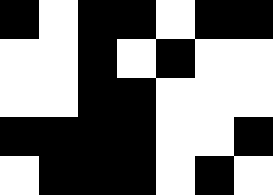[["black", "white", "black", "black", "white", "black", "black"], ["white", "white", "black", "white", "black", "white", "white"], ["white", "white", "black", "black", "white", "white", "white"], ["black", "black", "black", "black", "white", "white", "black"], ["white", "black", "black", "black", "white", "black", "white"]]